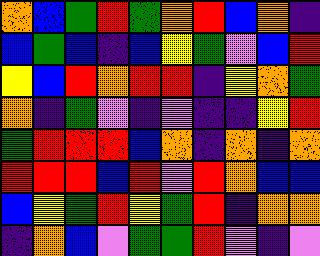[["orange", "blue", "green", "red", "green", "orange", "red", "blue", "orange", "indigo"], ["blue", "green", "blue", "indigo", "blue", "yellow", "green", "violet", "blue", "red"], ["yellow", "blue", "red", "orange", "red", "red", "indigo", "yellow", "orange", "green"], ["orange", "indigo", "green", "violet", "indigo", "violet", "indigo", "indigo", "yellow", "red"], ["green", "red", "red", "red", "blue", "orange", "indigo", "orange", "indigo", "orange"], ["red", "red", "red", "blue", "red", "violet", "red", "orange", "blue", "blue"], ["blue", "yellow", "green", "red", "yellow", "green", "red", "indigo", "orange", "orange"], ["indigo", "orange", "blue", "violet", "green", "green", "red", "violet", "indigo", "violet"]]